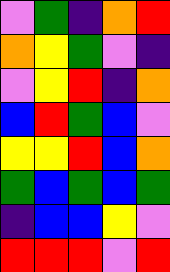[["violet", "green", "indigo", "orange", "red"], ["orange", "yellow", "green", "violet", "indigo"], ["violet", "yellow", "red", "indigo", "orange"], ["blue", "red", "green", "blue", "violet"], ["yellow", "yellow", "red", "blue", "orange"], ["green", "blue", "green", "blue", "green"], ["indigo", "blue", "blue", "yellow", "violet"], ["red", "red", "red", "violet", "red"]]